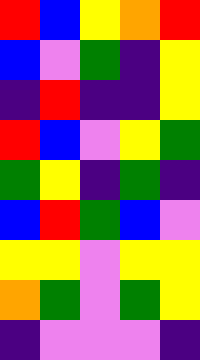[["red", "blue", "yellow", "orange", "red"], ["blue", "violet", "green", "indigo", "yellow"], ["indigo", "red", "indigo", "indigo", "yellow"], ["red", "blue", "violet", "yellow", "green"], ["green", "yellow", "indigo", "green", "indigo"], ["blue", "red", "green", "blue", "violet"], ["yellow", "yellow", "violet", "yellow", "yellow"], ["orange", "green", "violet", "green", "yellow"], ["indigo", "violet", "violet", "violet", "indigo"]]